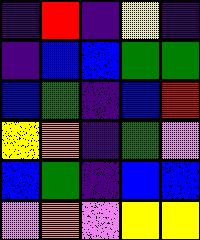[["indigo", "red", "indigo", "yellow", "indigo"], ["indigo", "blue", "blue", "green", "green"], ["blue", "green", "indigo", "blue", "red"], ["yellow", "orange", "indigo", "green", "violet"], ["blue", "green", "indigo", "blue", "blue"], ["violet", "orange", "violet", "yellow", "yellow"]]